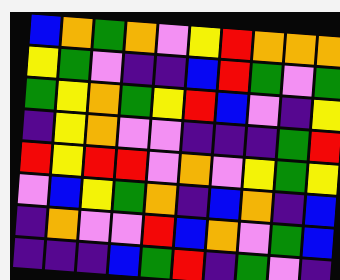[["blue", "orange", "green", "orange", "violet", "yellow", "red", "orange", "orange", "orange"], ["yellow", "green", "violet", "indigo", "indigo", "blue", "red", "green", "violet", "green"], ["green", "yellow", "orange", "green", "yellow", "red", "blue", "violet", "indigo", "yellow"], ["indigo", "yellow", "orange", "violet", "violet", "indigo", "indigo", "indigo", "green", "red"], ["red", "yellow", "red", "red", "violet", "orange", "violet", "yellow", "green", "yellow"], ["violet", "blue", "yellow", "green", "orange", "indigo", "blue", "orange", "indigo", "blue"], ["indigo", "orange", "violet", "violet", "red", "blue", "orange", "violet", "green", "blue"], ["indigo", "indigo", "indigo", "blue", "green", "red", "indigo", "green", "violet", "indigo"]]